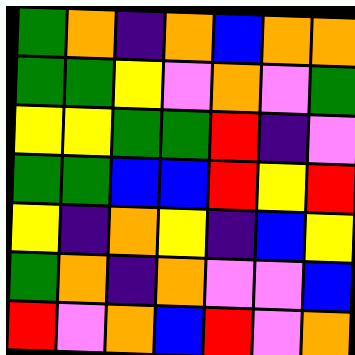[["green", "orange", "indigo", "orange", "blue", "orange", "orange"], ["green", "green", "yellow", "violet", "orange", "violet", "green"], ["yellow", "yellow", "green", "green", "red", "indigo", "violet"], ["green", "green", "blue", "blue", "red", "yellow", "red"], ["yellow", "indigo", "orange", "yellow", "indigo", "blue", "yellow"], ["green", "orange", "indigo", "orange", "violet", "violet", "blue"], ["red", "violet", "orange", "blue", "red", "violet", "orange"]]